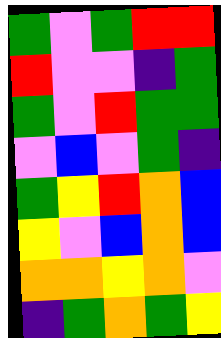[["green", "violet", "green", "red", "red"], ["red", "violet", "violet", "indigo", "green"], ["green", "violet", "red", "green", "green"], ["violet", "blue", "violet", "green", "indigo"], ["green", "yellow", "red", "orange", "blue"], ["yellow", "violet", "blue", "orange", "blue"], ["orange", "orange", "yellow", "orange", "violet"], ["indigo", "green", "orange", "green", "yellow"]]